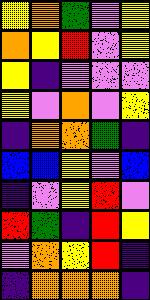[["yellow", "orange", "green", "violet", "yellow"], ["orange", "yellow", "red", "violet", "yellow"], ["yellow", "indigo", "violet", "violet", "violet"], ["yellow", "violet", "orange", "violet", "yellow"], ["indigo", "orange", "orange", "green", "indigo"], ["blue", "blue", "yellow", "violet", "blue"], ["indigo", "violet", "yellow", "red", "violet"], ["red", "green", "indigo", "red", "yellow"], ["violet", "orange", "yellow", "red", "indigo"], ["indigo", "orange", "orange", "orange", "indigo"]]